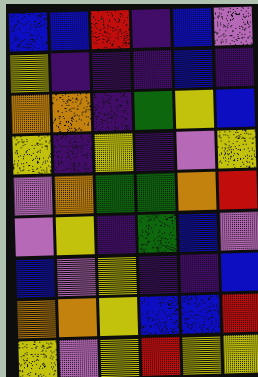[["blue", "blue", "red", "indigo", "blue", "violet"], ["yellow", "indigo", "indigo", "indigo", "blue", "indigo"], ["orange", "orange", "indigo", "green", "yellow", "blue"], ["yellow", "indigo", "yellow", "indigo", "violet", "yellow"], ["violet", "orange", "green", "green", "orange", "red"], ["violet", "yellow", "indigo", "green", "blue", "violet"], ["blue", "violet", "yellow", "indigo", "indigo", "blue"], ["orange", "orange", "yellow", "blue", "blue", "red"], ["yellow", "violet", "yellow", "red", "yellow", "yellow"]]